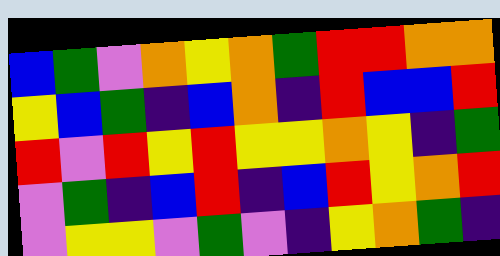[["blue", "green", "violet", "orange", "yellow", "orange", "green", "red", "red", "orange", "orange"], ["yellow", "blue", "green", "indigo", "blue", "orange", "indigo", "red", "blue", "blue", "red"], ["red", "violet", "red", "yellow", "red", "yellow", "yellow", "orange", "yellow", "indigo", "green"], ["violet", "green", "indigo", "blue", "red", "indigo", "blue", "red", "yellow", "orange", "red"], ["violet", "yellow", "yellow", "violet", "green", "violet", "indigo", "yellow", "orange", "green", "indigo"]]